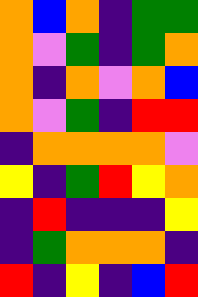[["orange", "blue", "orange", "indigo", "green", "green"], ["orange", "violet", "green", "indigo", "green", "orange"], ["orange", "indigo", "orange", "violet", "orange", "blue"], ["orange", "violet", "green", "indigo", "red", "red"], ["indigo", "orange", "orange", "orange", "orange", "violet"], ["yellow", "indigo", "green", "red", "yellow", "orange"], ["indigo", "red", "indigo", "indigo", "indigo", "yellow"], ["indigo", "green", "orange", "orange", "orange", "indigo"], ["red", "indigo", "yellow", "indigo", "blue", "red"]]